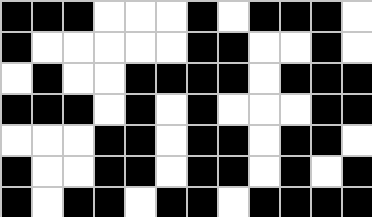[["black", "black", "black", "white", "white", "white", "black", "white", "black", "black", "black", "white"], ["black", "white", "white", "white", "white", "white", "black", "black", "white", "white", "black", "white"], ["white", "black", "white", "white", "black", "black", "black", "black", "white", "black", "black", "black"], ["black", "black", "black", "white", "black", "white", "black", "white", "white", "white", "black", "black"], ["white", "white", "white", "black", "black", "white", "black", "black", "white", "black", "black", "white"], ["black", "white", "white", "black", "black", "white", "black", "black", "white", "black", "white", "black"], ["black", "white", "black", "black", "white", "black", "black", "white", "black", "black", "black", "black"]]